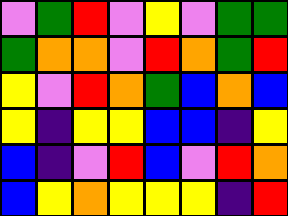[["violet", "green", "red", "violet", "yellow", "violet", "green", "green"], ["green", "orange", "orange", "violet", "red", "orange", "green", "red"], ["yellow", "violet", "red", "orange", "green", "blue", "orange", "blue"], ["yellow", "indigo", "yellow", "yellow", "blue", "blue", "indigo", "yellow"], ["blue", "indigo", "violet", "red", "blue", "violet", "red", "orange"], ["blue", "yellow", "orange", "yellow", "yellow", "yellow", "indigo", "red"]]